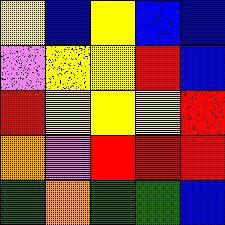[["yellow", "blue", "yellow", "blue", "blue"], ["violet", "yellow", "yellow", "red", "blue"], ["red", "yellow", "yellow", "yellow", "red"], ["orange", "violet", "red", "red", "red"], ["green", "orange", "green", "green", "blue"]]